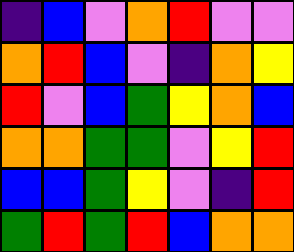[["indigo", "blue", "violet", "orange", "red", "violet", "violet"], ["orange", "red", "blue", "violet", "indigo", "orange", "yellow"], ["red", "violet", "blue", "green", "yellow", "orange", "blue"], ["orange", "orange", "green", "green", "violet", "yellow", "red"], ["blue", "blue", "green", "yellow", "violet", "indigo", "red"], ["green", "red", "green", "red", "blue", "orange", "orange"]]